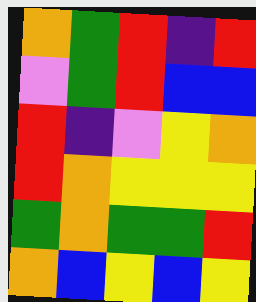[["orange", "green", "red", "indigo", "red"], ["violet", "green", "red", "blue", "blue"], ["red", "indigo", "violet", "yellow", "orange"], ["red", "orange", "yellow", "yellow", "yellow"], ["green", "orange", "green", "green", "red"], ["orange", "blue", "yellow", "blue", "yellow"]]